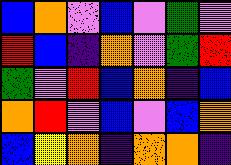[["blue", "orange", "violet", "blue", "violet", "green", "violet"], ["red", "blue", "indigo", "orange", "violet", "green", "red"], ["green", "violet", "red", "blue", "orange", "indigo", "blue"], ["orange", "red", "violet", "blue", "violet", "blue", "orange"], ["blue", "yellow", "orange", "indigo", "orange", "orange", "indigo"]]